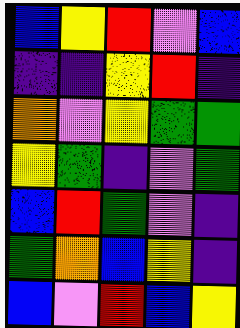[["blue", "yellow", "red", "violet", "blue"], ["indigo", "indigo", "yellow", "red", "indigo"], ["orange", "violet", "yellow", "green", "green"], ["yellow", "green", "indigo", "violet", "green"], ["blue", "red", "green", "violet", "indigo"], ["green", "orange", "blue", "yellow", "indigo"], ["blue", "violet", "red", "blue", "yellow"]]